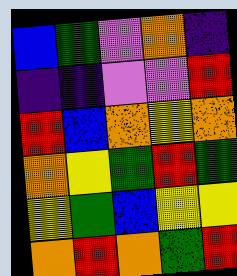[["blue", "green", "violet", "orange", "indigo"], ["indigo", "indigo", "violet", "violet", "red"], ["red", "blue", "orange", "yellow", "orange"], ["orange", "yellow", "green", "red", "green"], ["yellow", "green", "blue", "yellow", "yellow"], ["orange", "red", "orange", "green", "red"]]